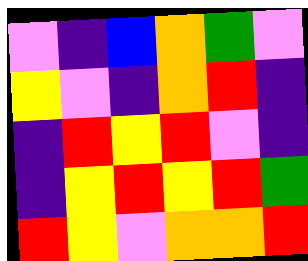[["violet", "indigo", "blue", "orange", "green", "violet"], ["yellow", "violet", "indigo", "orange", "red", "indigo"], ["indigo", "red", "yellow", "red", "violet", "indigo"], ["indigo", "yellow", "red", "yellow", "red", "green"], ["red", "yellow", "violet", "orange", "orange", "red"]]